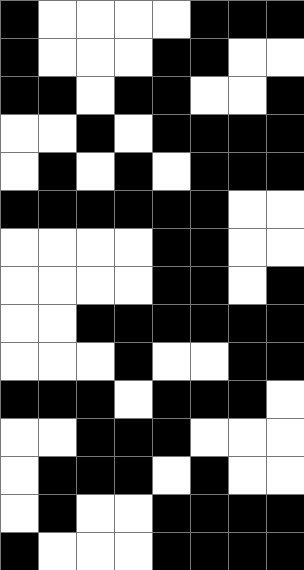[["black", "white", "white", "white", "white", "black", "black", "black"], ["black", "white", "white", "white", "black", "black", "white", "white"], ["black", "black", "white", "black", "black", "white", "white", "black"], ["white", "white", "black", "white", "black", "black", "black", "black"], ["white", "black", "white", "black", "white", "black", "black", "black"], ["black", "black", "black", "black", "black", "black", "white", "white"], ["white", "white", "white", "white", "black", "black", "white", "white"], ["white", "white", "white", "white", "black", "black", "white", "black"], ["white", "white", "black", "black", "black", "black", "black", "black"], ["white", "white", "white", "black", "white", "white", "black", "black"], ["black", "black", "black", "white", "black", "black", "black", "white"], ["white", "white", "black", "black", "black", "white", "white", "white"], ["white", "black", "black", "black", "white", "black", "white", "white"], ["white", "black", "white", "white", "black", "black", "black", "black"], ["black", "white", "white", "white", "black", "black", "black", "black"]]